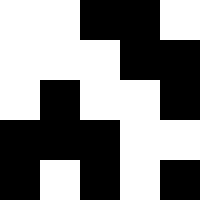[["white", "white", "black", "black", "white"], ["white", "white", "white", "black", "black"], ["white", "black", "white", "white", "black"], ["black", "black", "black", "white", "white"], ["black", "white", "black", "white", "black"]]